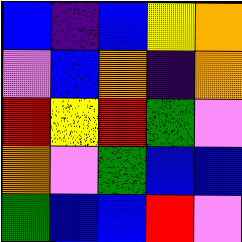[["blue", "indigo", "blue", "yellow", "orange"], ["violet", "blue", "orange", "indigo", "orange"], ["red", "yellow", "red", "green", "violet"], ["orange", "violet", "green", "blue", "blue"], ["green", "blue", "blue", "red", "violet"]]